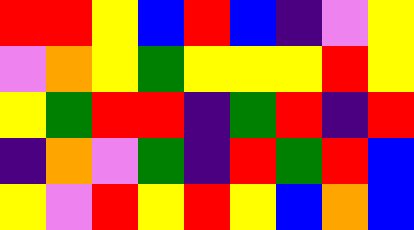[["red", "red", "yellow", "blue", "red", "blue", "indigo", "violet", "yellow"], ["violet", "orange", "yellow", "green", "yellow", "yellow", "yellow", "red", "yellow"], ["yellow", "green", "red", "red", "indigo", "green", "red", "indigo", "red"], ["indigo", "orange", "violet", "green", "indigo", "red", "green", "red", "blue"], ["yellow", "violet", "red", "yellow", "red", "yellow", "blue", "orange", "blue"]]